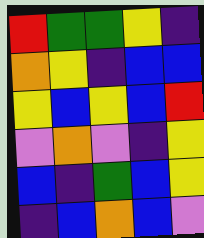[["red", "green", "green", "yellow", "indigo"], ["orange", "yellow", "indigo", "blue", "blue"], ["yellow", "blue", "yellow", "blue", "red"], ["violet", "orange", "violet", "indigo", "yellow"], ["blue", "indigo", "green", "blue", "yellow"], ["indigo", "blue", "orange", "blue", "violet"]]